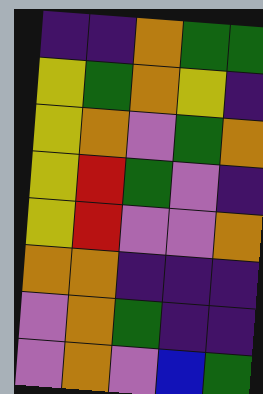[["indigo", "indigo", "orange", "green", "green"], ["yellow", "green", "orange", "yellow", "indigo"], ["yellow", "orange", "violet", "green", "orange"], ["yellow", "red", "green", "violet", "indigo"], ["yellow", "red", "violet", "violet", "orange"], ["orange", "orange", "indigo", "indigo", "indigo"], ["violet", "orange", "green", "indigo", "indigo"], ["violet", "orange", "violet", "blue", "green"]]